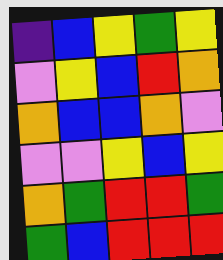[["indigo", "blue", "yellow", "green", "yellow"], ["violet", "yellow", "blue", "red", "orange"], ["orange", "blue", "blue", "orange", "violet"], ["violet", "violet", "yellow", "blue", "yellow"], ["orange", "green", "red", "red", "green"], ["green", "blue", "red", "red", "red"]]